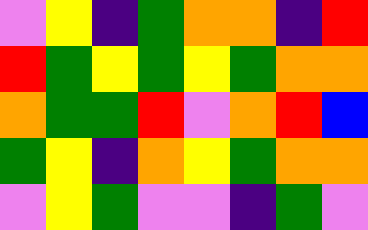[["violet", "yellow", "indigo", "green", "orange", "orange", "indigo", "red"], ["red", "green", "yellow", "green", "yellow", "green", "orange", "orange"], ["orange", "green", "green", "red", "violet", "orange", "red", "blue"], ["green", "yellow", "indigo", "orange", "yellow", "green", "orange", "orange"], ["violet", "yellow", "green", "violet", "violet", "indigo", "green", "violet"]]